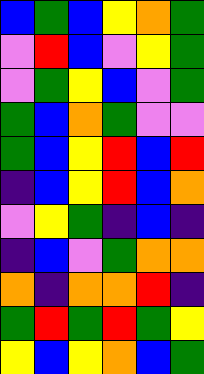[["blue", "green", "blue", "yellow", "orange", "green"], ["violet", "red", "blue", "violet", "yellow", "green"], ["violet", "green", "yellow", "blue", "violet", "green"], ["green", "blue", "orange", "green", "violet", "violet"], ["green", "blue", "yellow", "red", "blue", "red"], ["indigo", "blue", "yellow", "red", "blue", "orange"], ["violet", "yellow", "green", "indigo", "blue", "indigo"], ["indigo", "blue", "violet", "green", "orange", "orange"], ["orange", "indigo", "orange", "orange", "red", "indigo"], ["green", "red", "green", "red", "green", "yellow"], ["yellow", "blue", "yellow", "orange", "blue", "green"]]